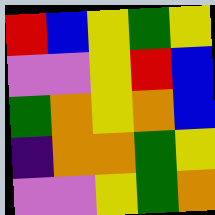[["red", "blue", "yellow", "green", "yellow"], ["violet", "violet", "yellow", "red", "blue"], ["green", "orange", "yellow", "orange", "blue"], ["indigo", "orange", "orange", "green", "yellow"], ["violet", "violet", "yellow", "green", "orange"]]